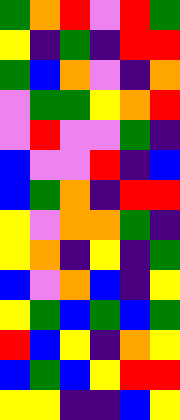[["green", "orange", "red", "violet", "red", "green"], ["yellow", "indigo", "green", "indigo", "red", "red"], ["green", "blue", "orange", "violet", "indigo", "orange"], ["violet", "green", "green", "yellow", "orange", "red"], ["violet", "red", "violet", "violet", "green", "indigo"], ["blue", "violet", "violet", "red", "indigo", "blue"], ["blue", "green", "orange", "indigo", "red", "red"], ["yellow", "violet", "orange", "orange", "green", "indigo"], ["yellow", "orange", "indigo", "yellow", "indigo", "green"], ["blue", "violet", "orange", "blue", "indigo", "yellow"], ["yellow", "green", "blue", "green", "blue", "green"], ["red", "blue", "yellow", "indigo", "orange", "yellow"], ["blue", "green", "blue", "yellow", "red", "red"], ["yellow", "yellow", "indigo", "indigo", "blue", "yellow"]]